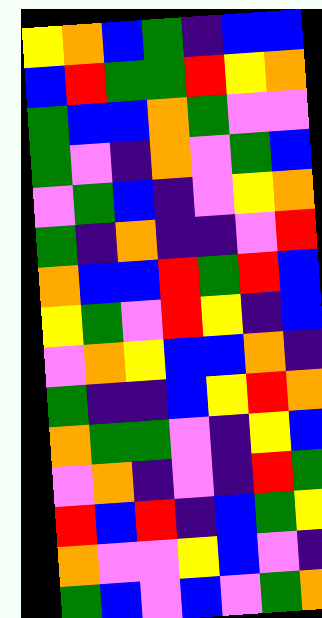[["yellow", "orange", "blue", "green", "indigo", "blue", "blue"], ["blue", "red", "green", "green", "red", "yellow", "orange"], ["green", "blue", "blue", "orange", "green", "violet", "violet"], ["green", "violet", "indigo", "orange", "violet", "green", "blue"], ["violet", "green", "blue", "indigo", "violet", "yellow", "orange"], ["green", "indigo", "orange", "indigo", "indigo", "violet", "red"], ["orange", "blue", "blue", "red", "green", "red", "blue"], ["yellow", "green", "violet", "red", "yellow", "indigo", "blue"], ["violet", "orange", "yellow", "blue", "blue", "orange", "indigo"], ["green", "indigo", "indigo", "blue", "yellow", "red", "orange"], ["orange", "green", "green", "violet", "indigo", "yellow", "blue"], ["violet", "orange", "indigo", "violet", "indigo", "red", "green"], ["red", "blue", "red", "indigo", "blue", "green", "yellow"], ["orange", "violet", "violet", "yellow", "blue", "violet", "indigo"], ["green", "blue", "violet", "blue", "violet", "green", "orange"]]